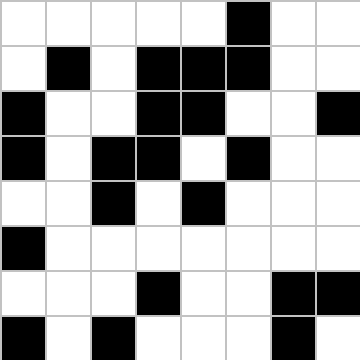[["white", "white", "white", "white", "white", "black", "white", "white"], ["white", "black", "white", "black", "black", "black", "white", "white"], ["black", "white", "white", "black", "black", "white", "white", "black"], ["black", "white", "black", "black", "white", "black", "white", "white"], ["white", "white", "black", "white", "black", "white", "white", "white"], ["black", "white", "white", "white", "white", "white", "white", "white"], ["white", "white", "white", "black", "white", "white", "black", "black"], ["black", "white", "black", "white", "white", "white", "black", "white"]]